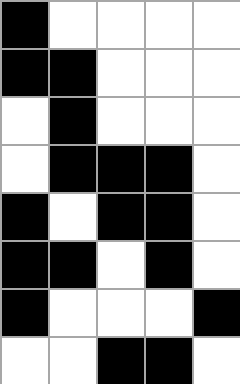[["black", "white", "white", "white", "white"], ["black", "black", "white", "white", "white"], ["white", "black", "white", "white", "white"], ["white", "black", "black", "black", "white"], ["black", "white", "black", "black", "white"], ["black", "black", "white", "black", "white"], ["black", "white", "white", "white", "black"], ["white", "white", "black", "black", "white"]]